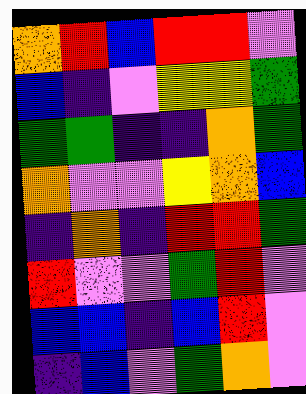[["orange", "red", "blue", "red", "red", "violet"], ["blue", "indigo", "violet", "yellow", "yellow", "green"], ["green", "green", "indigo", "indigo", "orange", "green"], ["orange", "violet", "violet", "yellow", "orange", "blue"], ["indigo", "orange", "indigo", "red", "red", "green"], ["red", "violet", "violet", "green", "red", "violet"], ["blue", "blue", "indigo", "blue", "red", "violet"], ["indigo", "blue", "violet", "green", "orange", "violet"]]